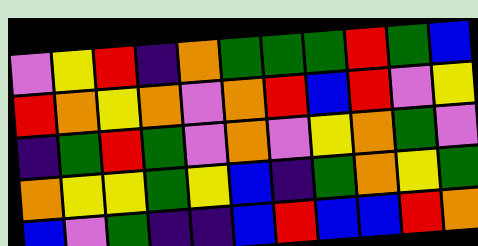[["violet", "yellow", "red", "indigo", "orange", "green", "green", "green", "red", "green", "blue"], ["red", "orange", "yellow", "orange", "violet", "orange", "red", "blue", "red", "violet", "yellow"], ["indigo", "green", "red", "green", "violet", "orange", "violet", "yellow", "orange", "green", "violet"], ["orange", "yellow", "yellow", "green", "yellow", "blue", "indigo", "green", "orange", "yellow", "green"], ["blue", "violet", "green", "indigo", "indigo", "blue", "red", "blue", "blue", "red", "orange"]]